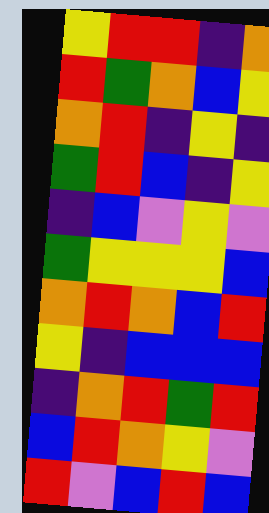[["yellow", "red", "red", "indigo", "orange"], ["red", "green", "orange", "blue", "yellow"], ["orange", "red", "indigo", "yellow", "indigo"], ["green", "red", "blue", "indigo", "yellow"], ["indigo", "blue", "violet", "yellow", "violet"], ["green", "yellow", "yellow", "yellow", "blue"], ["orange", "red", "orange", "blue", "red"], ["yellow", "indigo", "blue", "blue", "blue"], ["indigo", "orange", "red", "green", "red"], ["blue", "red", "orange", "yellow", "violet"], ["red", "violet", "blue", "red", "blue"]]